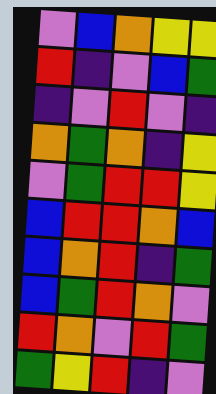[["violet", "blue", "orange", "yellow", "yellow"], ["red", "indigo", "violet", "blue", "green"], ["indigo", "violet", "red", "violet", "indigo"], ["orange", "green", "orange", "indigo", "yellow"], ["violet", "green", "red", "red", "yellow"], ["blue", "red", "red", "orange", "blue"], ["blue", "orange", "red", "indigo", "green"], ["blue", "green", "red", "orange", "violet"], ["red", "orange", "violet", "red", "green"], ["green", "yellow", "red", "indigo", "violet"]]